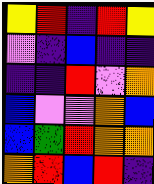[["yellow", "red", "indigo", "red", "yellow"], ["violet", "indigo", "blue", "indigo", "indigo"], ["indigo", "indigo", "red", "violet", "orange"], ["blue", "violet", "violet", "orange", "blue"], ["blue", "green", "red", "orange", "orange"], ["orange", "red", "blue", "red", "indigo"]]